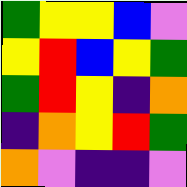[["green", "yellow", "yellow", "blue", "violet"], ["yellow", "red", "blue", "yellow", "green"], ["green", "red", "yellow", "indigo", "orange"], ["indigo", "orange", "yellow", "red", "green"], ["orange", "violet", "indigo", "indigo", "violet"]]